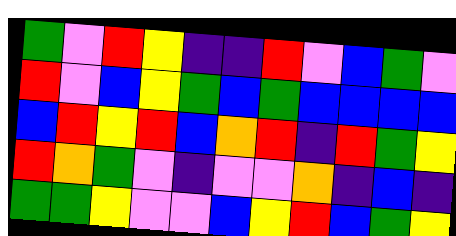[["green", "violet", "red", "yellow", "indigo", "indigo", "red", "violet", "blue", "green", "violet"], ["red", "violet", "blue", "yellow", "green", "blue", "green", "blue", "blue", "blue", "blue"], ["blue", "red", "yellow", "red", "blue", "orange", "red", "indigo", "red", "green", "yellow"], ["red", "orange", "green", "violet", "indigo", "violet", "violet", "orange", "indigo", "blue", "indigo"], ["green", "green", "yellow", "violet", "violet", "blue", "yellow", "red", "blue", "green", "yellow"]]